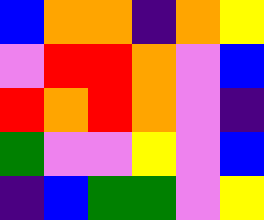[["blue", "orange", "orange", "indigo", "orange", "yellow"], ["violet", "red", "red", "orange", "violet", "blue"], ["red", "orange", "red", "orange", "violet", "indigo"], ["green", "violet", "violet", "yellow", "violet", "blue"], ["indigo", "blue", "green", "green", "violet", "yellow"]]